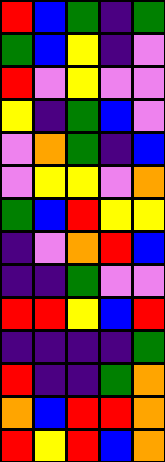[["red", "blue", "green", "indigo", "green"], ["green", "blue", "yellow", "indigo", "violet"], ["red", "violet", "yellow", "violet", "violet"], ["yellow", "indigo", "green", "blue", "violet"], ["violet", "orange", "green", "indigo", "blue"], ["violet", "yellow", "yellow", "violet", "orange"], ["green", "blue", "red", "yellow", "yellow"], ["indigo", "violet", "orange", "red", "blue"], ["indigo", "indigo", "green", "violet", "violet"], ["red", "red", "yellow", "blue", "red"], ["indigo", "indigo", "indigo", "indigo", "green"], ["red", "indigo", "indigo", "green", "orange"], ["orange", "blue", "red", "red", "orange"], ["red", "yellow", "red", "blue", "orange"]]